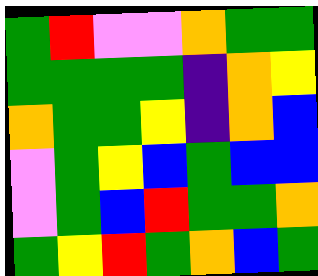[["green", "red", "violet", "violet", "orange", "green", "green"], ["green", "green", "green", "green", "indigo", "orange", "yellow"], ["orange", "green", "green", "yellow", "indigo", "orange", "blue"], ["violet", "green", "yellow", "blue", "green", "blue", "blue"], ["violet", "green", "blue", "red", "green", "green", "orange"], ["green", "yellow", "red", "green", "orange", "blue", "green"]]